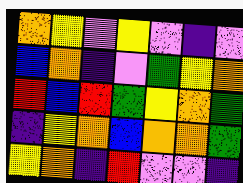[["orange", "yellow", "violet", "yellow", "violet", "indigo", "violet"], ["blue", "orange", "indigo", "violet", "green", "yellow", "orange"], ["red", "blue", "red", "green", "yellow", "orange", "green"], ["indigo", "yellow", "orange", "blue", "orange", "orange", "green"], ["yellow", "orange", "indigo", "red", "violet", "violet", "indigo"]]